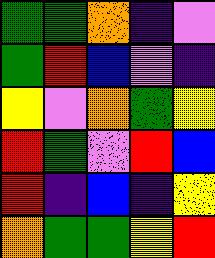[["green", "green", "orange", "indigo", "violet"], ["green", "red", "blue", "violet", "indigo"], ["yellow", "violet", "orange", "green", "yellow"], ["red", "green", "violet", "red", "blue"], ["red", "indigo", "blue", "indigo", "yellow"], ["orange", "green", "green", "yellow", "red"]]